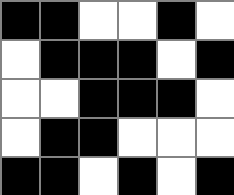[["black", "black", "white", "white", "black", "white"], ["white", "black", "black", "black", "white", "black"], ["white", "white", "black", "black", "black", "white"], ["white", "black", "black", "white", "white", "white"], ["black", "black", "white", "black", "white", "black"]]